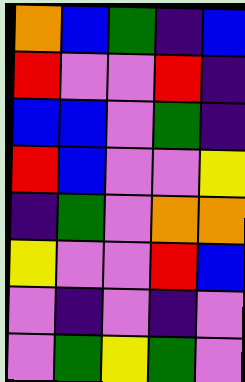[["orange", "blue", "green", "indigo", "blue"], ["red", "violet", "violet", "red", "indigo"], ["blue", "blue", "violet", "green", "indigo"], ["red", "blue", "violet", "violet", "yellow"], ["indigo", "green", "violet", "orange", "orange"], ["yellow", "violet", "violet", "red", "blue"], ["violet", "indigo", "violet", "indigo", "violet"], ["violet", "green", "yellow", "green", "violet"]]